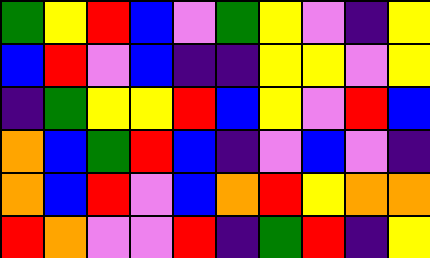[["green", "yellow", "red", "blue", "violet", "green", "yellow", "violet", "indigo", "yellow"], ["blue", "red", "violet", "blue", "indigo", "indigo", "yellow", "yellow", "violet", "yellow"], ["indigo", "green", "yellow", "yellow", "red", "blue", "yellow", "violet", "red", "blue"], ["orange", "blue", "green", "red", "blue", "indigo", "violet", "blue", "violet", "indigo"], ["orange", "blue", "red", "violet", "blue", "orange", "red", "yellow", "orange", "orange"], ["red", "orange", "violet", "violet", "red", "indigo", "green", "red", "indigo", "yellow"]]